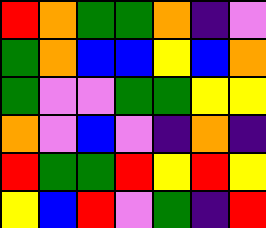[["red", "orange", "green", "green", "orange", "indigo", "violet"], ["green", "orange", "blue", "blue", "yellow", "blue", "orange"], ["green", "violet", "violet", "green", "green", "yellow", "yellow"], ["orange", "violet", "blue", "violet", "indigo", "orange", "indigo"], ["red", "green", "green", "red", "yellow", "red", "yellow"], ["yellow", "blue", "red", "violet", "green", "indigo", "red"]]